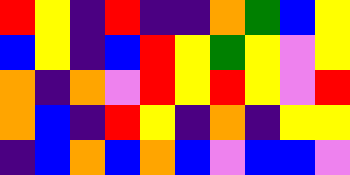[["red", "yellow", "indigo", "red", "indigo", "indigo", "orange", "green", "blue", "yellow"], ["blue", "yellow", "indigo", "blue", "red", "yellow", "green", "yellow", "violet", "yellow"], ["orange", "indigo", "orange", "violet", "red", "yellow", "red", "yellow", "violet", "red"], ["orange", "blue", "indigo", "red", "yellow", "indigo", "orange", "indigo", "yellow", "yellow"], ["indigo", "blue", "orange", "blue", "orange", "blue", "violet", "blue", "blue", "violet"]]